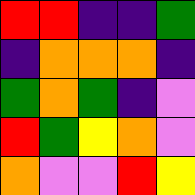[["red", "red", "indigo", "indigo", "green"], ["indigo", "orange", "orange", "orange", "indigo"], ["green", "orange", "green", "indigo", "violet"], ["red", "green", "yellow", "orange", "violet"], ["orange", "violet", "violet", "red", "yellow"]]